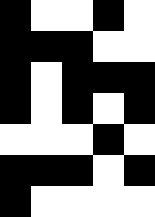[["black", "white", "white", "black", "white"], ["black", "black", "black", "white", "white"], ["black", "white", "black", "black", "black"], ["black", "white", "black", "white", "black"], ["white", "white", "white", "black", "white"], ["black", "black", "black", "white", "black"], ["black", "white", "white", "white", "white"]]